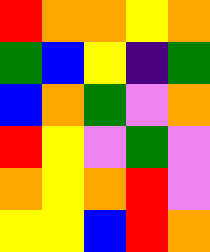[["red", "orange", "orange", "yellow", "orange"], ["green", "blue", "yellow", "indigo", "green"], ["blue", "orange", "green", "violet", "orange"], ["red", "yellow", "violet", "green", "violet"], ["orange", "yellow", "orange", "red", "violet"], ["yellow", "yellow", "blue", "red", "orange"]]